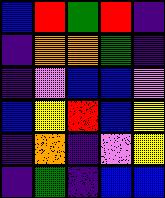[["blue", "red", "green", "red", "indigo"], ["indigo", "orange", "orange", "green", "indigo"], ["indigo", "violet", "blue", "blue", "violet"], ["blue", "yellow", "red", "blue", "yellow"], ["indigo", "orange", "indigo", "violet", "yellow"], ["indigo", "green", "indigo", "blue", "blue"]]